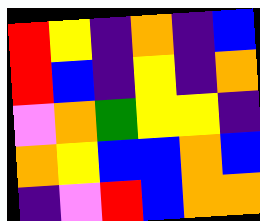[["red", "yellow", "indigo", "orange", "indigo", "blue"], ["red", "blue", "indigo", "yellow", "indigo", "orange"], ["violet", "orange", "green", "yellow", "yellow", "indigo"], ["orange", "yellow", "blue", "blue", "orange", "blue"], ["indigo", "violet", "red", "blue", "orange", "orange"]]